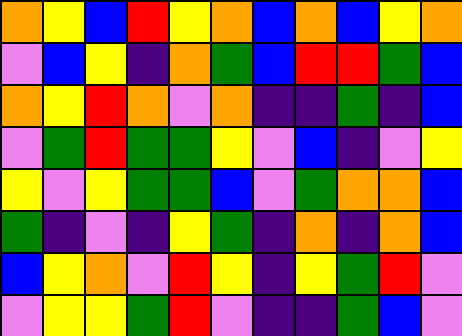[["orange", "yellow", "blue", "red", "yellow", "orange", "blue", "orange", "blue", "yellow", "orange"], ["violet", "blue", "yellow", "indigo", "orange", "green", "blue", "red", "red", "green", "blue"], ["orange", "yellow", "red", "orange", "violet", "orange", "indigo", "indigo", "green", "indigo", "blue"], ["violet", "green", "red", "green", "green", "yellow", "violet", "blue", "indigo", "violet", "yellow"], ["yellow", "violet", "yellow", "green", "green", "blue", "violet", "green", "orange", "orange", "blue"], ["green", "indigo", "violet", "indigo", "yellow", "green", "indigo", "orange", "indigo", "orange", "blue"], ["blue", "yellow", "orange", "violet", "red", "yellow", "indigo", "yellow", "green", "red", "violet"], ["violet", "yellow", "yellow", "green", "red", "violet", "indigo", "indigo", "green", "blue", "violet"]]